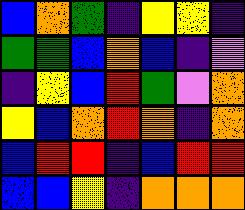[["blue", "orange", "green", "indigo", "yellow", "yellow", "indigo"], ["green", "green", "blue", "orange", "blue", "indigo", "violet"], ["indigo", "yellow", "blue", "red", "green", "violet", "orange"], ["yellow", "blue", "orange", "red", "orange", "indigo", "orange"], ["blue", "red", "red", "indigo", "blue", "red", "red"], ["blue", "blue", "yellow", "indigo", "orange", "orange", "orange"]]